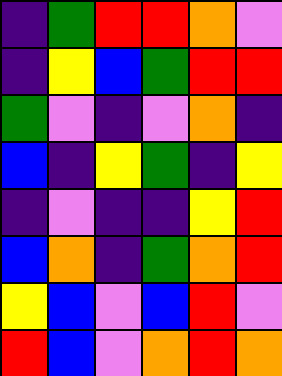[["indigo", "green", "red", "red", "orange", "violet"], ["indigo", "yellow", "blue", "green", "red", "red"], ["green", "violet", "indigo", "violet", "orange", "indigo"], ["blue", "indigo", "yellow", "green", "indigo", "yellow"], ["indigo", "violet", "indigo", "indigo", "yellow", "red"], ["blue", "orange", "indigo", "green", "orange", "red"], ["yellow", "blue", "violet", "blue", "red", "violet"], ["red", "blue", "violet", "orange", "red", "orange"]]